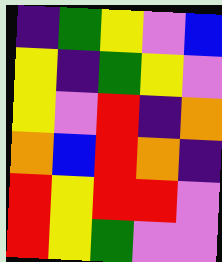[["indigo", "green", "yellow", "violet", "blue"], ["yellow", "indigo", "green", "yellow", "violet"], ["yellow", "violet", "red", "indigo", "orange"], ["orange", "blue", "red", "orange", "indigo"], ["red", "yellow", "red", "red", "violet"], ["red", "yellow", "green", "violet", "violet"]]